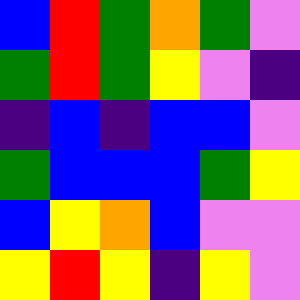[["blue", "red", "green", "orange", "green", "violet"], ["green", "red", "green", "yellow", "violet", "indigo"], ["indigo", "blue", "indigo", "blue", "blue", "violet"], ["green", "blue", "blue", "blue", "green", "yellow"], ["blue", "yellow", "orange", "blue", "violet", "violet"], ["yellow", "red", "yellow", "indigo", "yellow", "violet"]]